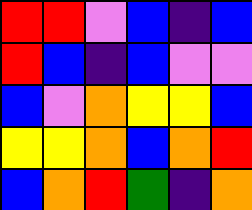[["red", "red", "violet", "blue", "indigo", "blue"], ["red", "blue", "indigo", "blue", "violet", "violet"], ["blue", "violet", "orange", "yellow", "yellow", "blue"], ["yellow", "yellow", "orange", "blue", "orange", "red"], ["blue", "orange", "red", "green", "indigo", "orange"]]